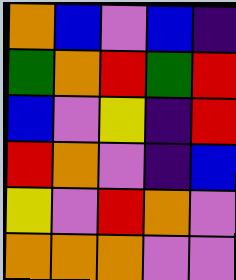[["orange", "blue", "violet", "blue", "indigo"], ["green", "orange", "red", "green", "red"], ["blue", "violet", "yellow", "indigo", "red"], ["red", "orange", "violet", "indigo", "blue"], ["yellow", "violet", "red", "orange", "violet"], ["orange", "orange", "orange", "violet", "violet"]]